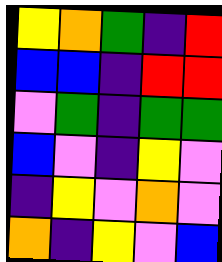[["yellow", "orange", "green", "indigo", "red"], ["blue", "blue", "indigo", "red", "red"], ["violet", "green", "indigo", "green", "green"], ["blue", "violet", "indigo", "yellow", "violet"], ["indigo", "yellow", "violet", "orange", "violet"], ["orange", "indigo", "yellow", "violet", "blue"]]